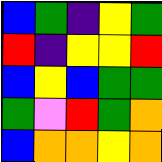[["blue", "green", "indigo", "yellow", "green"], ["red", "indigo", "yellow", "yellow", "red"], ["blue", "yellow", "blue", "green", "green"], ["green", "violet", "red", "green", "orange"], ["blue", "orange", "orange", "yellow", "orange"]]